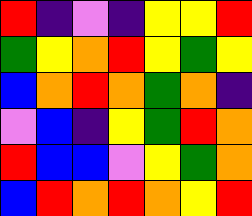[["red", "indigo", "violet", "indigo", "yellow", "yellow", "red"], ["green", "yellow", "orange", "red", "yellow", "green", "yellow"], ["blue", "orange", "red", "orange", "green", "orange", "indigo"], ["violet", "blue", "indigo", "yellow", "green", "red", "orange"], ["red", "blue", "blue", "violet", "yellow", "green", "orange"], ["blue", "red", "orange", "red", "orange", "yellow", "red"]]